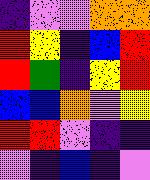[["indigo", "violet", "violet", "orange", "orange"], ["red", "yellow", "indigo", "blue", "red"], ["red", "green", "indigo", "yellow", "red"], ["blue", "blue", "orange", "violet", "yellow"], ["red", "red", "violet", "indigo", "indigo"], ["violet", "indigo", "blue", "indigo", "violet"]]